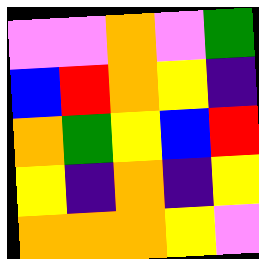[["violet", "violet", "orange", "violet", "green"], ["blue", "red", "orange", "yellow", "indigo"], ["orange", "green", "yellow", "blue", "red"], ["yellow", "indigo", "orange", "indigo", "yellow"], ["orange", "orange", "orange", "yellow", "violet"]]